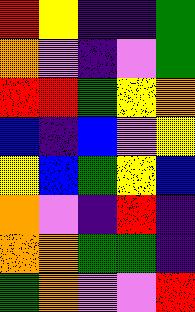[["red", "yellow", "indigo", "indigo", "green"], ["orange", "violet", "indigo", "violet", "green"], ["red", "red", "green", "yellow", "orange"], ["blue", "indigo", "blue", "violet", "yellow"], ["yellow", "blue", "green", "yellow", "blue"], ["orange", "violet", "indigo", "red", "indigo"], ["orange", "orange", "green", "green", "indigo"], ["green", "orange", "violet", "violet", "red"]]